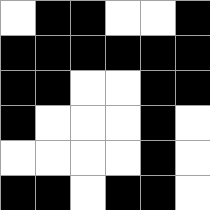[["white", "black", "black", "white", "white", "black"], ["black", "black", "black", "black", "black", "black"], ["black", "black", "white", "white", "black", "black"], ["black", "white", "white", "white", "black", "white"], ["white", "white", "white", "white", "black", "white"], ["black", "black", "white", "black", "black", "white"]]